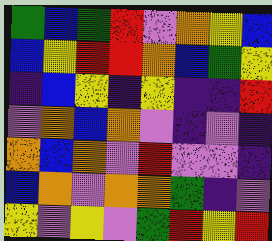[["green", "blue", "green", "red", "violet", "orange", "yellow", "blue"], ["blue", "yellow", "red", "red", "orange", "blue", "green", "yellow"], ["indigo", "blue", "yellow", "indigo", "yellow", "indigo", "indigo", "red"], ["violet", "orange", "blue", "orange", "violet", "indigo", "violet", "indigo"], ["orange", "blue", "orange", "violet", "red", "violet", "violet", "indigo"], ["blue", "orange", "violet", "orange", "orange", "green", "indigo", "violet"], ["yellow", "violet", "yellow", "violet", "green", "red", "yellow", "red"]]